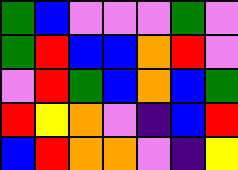[["green", "blue", "violet", "violet", "violet", "green", "violet"], ["green", "red", "blue", "blue", "orange", "red", "violet"], ["violet", "red", "green", "blue", "orange", "blue", "green"], ["red", "yellow", "orange", "violet", "indigo", "blue", "red"], ["blue", "red", "orange", "orange", "violet", "indigo", "yellow"]]